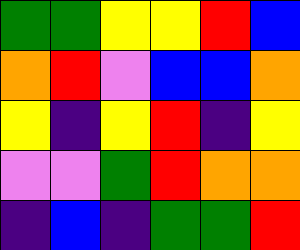[["green", "green", "yellow", "yellow", "red", "blue"], ["orange", "red", "violet", "blue", "blue", "orange"], ["yellow", "indigo", "yellow", "red", "indigo", "yellow"], ["violet", "violet", "green", "red", "orange", "orange"], ["indigo", "blue", "indigo", "green", "green", "red"]]